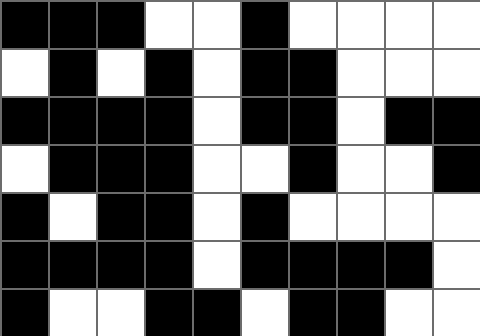[["black", "black", "black", "white", "white", "black", "white", "white", "white", "white"], ["white", "black", "white", "black", "white", "black", "black", "white", "white", "white"], ["black", "black", "black", "black", "white", "black", "black", "white", "black", "black"], ["white", "black", "black", "black", "white", "white", "black", "white", "white", "black"], ["black", "white", "black", "black", "white", "black", "white", "white", "white", "white"], ["black", "black", "black", "black", "white", "black", "black", "black", "black", "white"], ["black", "white", "white", "black", "black", "white", "black", "black", "white", "white"]]